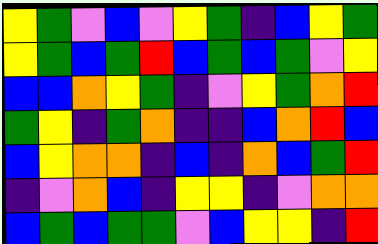[["yellow", "green", "violet", "blue", "violet", "yellow", "green", "indigo", "blue", "yellow", "green"], ["yellow", "green", "blue", "green", "red", "blue", "green", "blue", "green", "violet", "yellow"], ["blue", "blue", "orange", "yellow", "green", "indigo", "violet", "yellow", "green", "orange", "red"], ["green", "yellow", "indigo", "green", "orange", "indigo", "indigo", "blue", "orange", "red", "blue"], ["blue", "yellow", "orange", "orange", "indigo", "blue", "indigo", "orange", "blue", "green", "red"], ["indigo", "violet", "orange", "blue", "indigo", "yellow", "yellow", "indigo", "violet", "orange", "orange"], ["blue", "green", "blue", "green", "green", "violet", "blue", "yellow", "yellow", "indigo", "red"]]